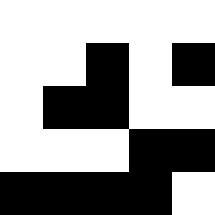[["white", "white", "white", "white", "white"], ["white", "white", "black", "white", "black"], ["white", "black", "black", "white", "white"], ["white", "white", "white", "black", "black"], ["black", "black", "black", "black", "white"]]